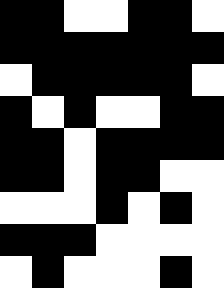[["black", "black", "white", "white", "black", "black", "white"], ["black", "black", "black", "black", "black", "black", "black"], ["white", "black", "black", "black", "black", "black", "white"], ["black", "white", "black", "white", "white", "black", "black"], ["black", "black", "white", "black", "black", "black", "black"], ["black", "black", "white", "black", "black", "white", "white"], ["white", "white", "white", "black", "white", "black", "white"], ["black", "black", "black", "white", "white", "white", "white"], ["white", "black", "white", "white", "white", "black", "white"]]